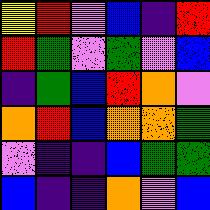[["yellow", "red", "violet", "blue", "indigo", "red"], ["red", "green", "violet", "green", "violet", "blue"], ["indigo", "green", "blue", "red", "orange", "violet"], ["orange", "red", "blue", "orange", "orange", "green"], ["violet", "indigo", "indigo", "blue", "green", "green"], ["blue", "indigo", "indigo", "orange", "violet", "blue"]]